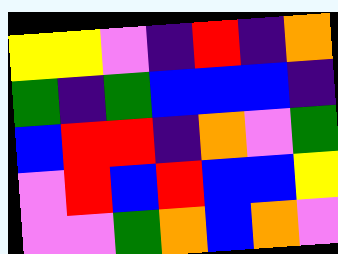[["yellow", "yellow", "violet", "indigo", "red", "indigo", "orange"], ["green", "indigo", "green", "blue", "blue", "blue", "indigo"], ["blue", "red", "red", "indigo", "orange", "violet", "green"], ["violet", "red", "blue", "red", "blue", "blue", "yellow"], ["violet", "violet", "green", "orange", "blue", "orange", "violet"]]